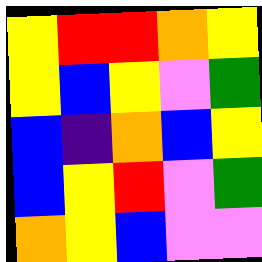[["yellow", "red", "red", "orange", "yellow"], ["yellow", "blue", "yellow", "violet", "green"], ["blue", "indigo", "orange", "blue", "yellow"], ["blue", "yellow", "red", "violet", "green"], ["orange", "yellow", "blue", "violet", "violet"]]